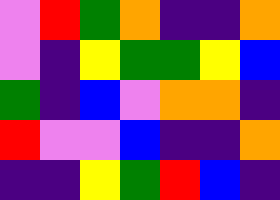[["violet", "red", "green", "orange", "indigo", "indigo", "orange"], ["violet", "indigo", "yellow", "green", "green", "yellow", "blue"], ["green", "indigo", "blue", "violet", "orange", "orange", "indigo"], ["red", "violet", "violet", "blue", "indigo", "indigo", "orange"], ["indigo", "indigo", "yellow", "green", "red", "blue", "indigo"]]